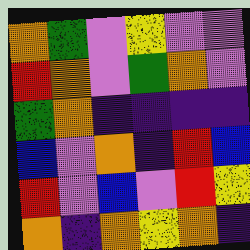[["orange", "green", "violet", "yellow", "violet", "violet"], ["red", "orange", "violet", "green", "orange", "violet"], ["green", "orange", "indigo", "indigo", "indigo", "indigo"], ["blue", "violet", "orange", "indigo", "red", "blue"], ["red", "violet", "blue", "violet", "red", "yellow"], ["orange", "indigo", "orange", "yellow", "orange", "indigo"]]